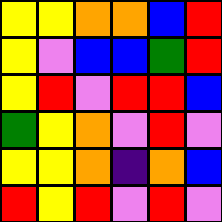[["yellow", "yellow", "orange", "orange", "blue", "red"], ["yellow", "violet", "blue", "blue", "green", "red"], ["yellow", "red", "violet", "red", "red", "blue"], ["green", "yellow", "orange", "violet", "red", "violet"], ["yellow", "yellow", "orange", "indigo", "orange", "blue"], ["red", "yellow", "red", "violet", "red", "violet"]]